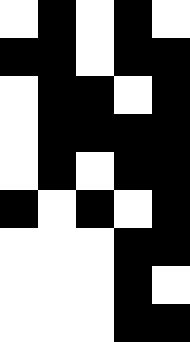[["white", "black", "white", "black", "white"], ["black", "black", "white", "black", "black"], ["white", "black", "black", "white", "black"], ["white", "black", "black", "black", "black"], ["white", "black", "white", "black", "black"], ["black", "white", "black", "white", "black"], ["white", "white", "white", "black", "black"], ["white", "white", "white", "black", "white"], ["white", "white", "white", "black", "black"]]